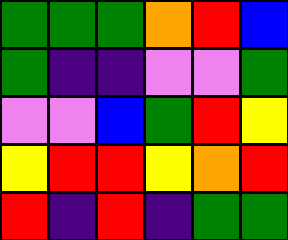[["green", "green", "green", "orange", "red", "blue"], ["green", "indigo", "indigo", "violet", "violet", "green"], ["violet", "violet", "blue", "green", "red", "yellow"], ["yellow", "red", "red", "yellow", "orange", "red"], ["red", "indigo", "red", "indigo", "green", "green"]]